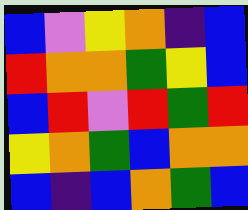[["blue", "violet", "yellow", "orange", "indigo", "blue"], ["red", "orange", "orange", "green", "yellow", "blue"], ["blue", "red", "violet", "red", "green", "red"], ["yellow", "orange", "green", "blue", "orange", "orange"], ["blue", "indigo", "blue", "orange", "green", "blue"]]